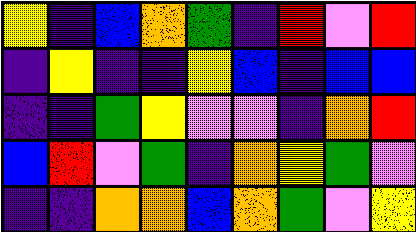[["yellow", "indigo", "blue", "orange", "green", "indigo", "red", "violet", "red"], ["indigo", "yellow", "indigo", "indigo", "yellow", "blue", "indigo", "blue", "blue"], ["indigo", "indigo", "green", "yellow", "violet", "violet", "indigo", "orange", "red"], ["blue", "red", "violet", "green", "indigo", "orange", "yellow", "green", "violet"], ["indigo", "indigo", "orange", "orange", "blue", "orange", "green", "violet", "yellow"]]